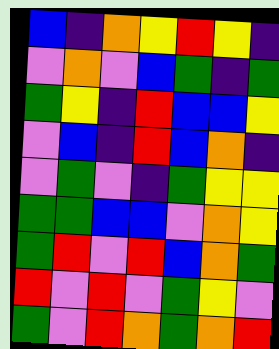[["blue", "indigo", "orange", "yellow", "red", "yellow", "indigo"], ["violet", "orange", "violet", "blue", "green", "indigo", "green"], ["green", "yellow", "indigo", "red", "blue", "blue", "yellow"], ["violet", "blue", "indigo", "red", "blue", "orange", "indigo"], ["violet", "green", "violet", "indigo", "green", "yellow", "yellow"], ["green", "green", "blue", "blue", "violet", "orange", "yellow"], ["green", "red", "violet", "red", "blue", "orange", "green"], ["red", "violet", "red", "violet", "green", "yellow", "violet"], ["green", "violet", "red", "orange", "green", "orange", "red"]]